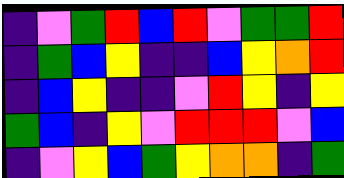[["indigo", "violet", "green", "red", "blue", "red", "violet", "green", "green", "red"], ["indigo", "green", "blue", "yellow", "indigo", "indigo", "blue", "yellow", "orange", "red"], ["indigo", "blue", "yellow", "indigo", "indigo", "violet", "red", "yellow", "indigo", "yellow"], ["green", "blue", "indigo", "yellow", "violet", "red", "red", "red", "violet", "blue"], ["indigo", "violet", "yellow", "blue", "green", "yellow", "orange", "orange", "indigo", "green"]]